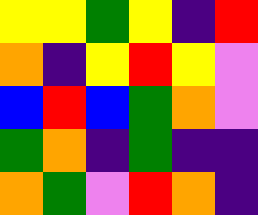[["yellow", "yellow", "green", "yellow", "indigo", "red"], ["orange", "indigo", "yellow", "red", "yellow", "violet"], ["blue", "red", "blue", "green", "orange", "violet"], ["green", "orange", "indigo", "green", "indigo", "indigo"], ["orange", "green", "violet", "red", "orange", "indigo"]]